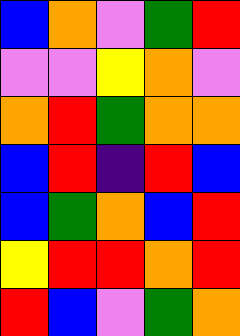[["blue", "orange", "violet", "green", "red"], ["violet", "violet", "yellow", "orange", "violet"], ["orange", "red", "green", "orange", "orange"], ["blue", "red", "indigo", "red", "blue"], ["blue", "green", "orange", "blue", "red"], ["yellow", "red", "red", "orange", "red"], ["red", "blue", "violet", "green", "orange"]]